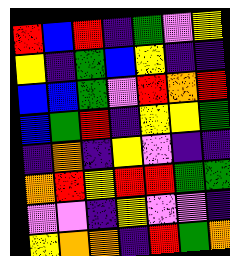[["red", "blue", "red", "indigo", "green", "violet", "yellow"], ["yellow", "indigo", "green", "blue", "yellow", "indigo", "indigo"], ["blue", "blue", "green", "violet", "red", "orange", "red"], ["blue", "green", "red", "indigo", "yellow", "yellow", "green"], ["indigo", "orange", "indigo", "yellow", "violet", "indigo", "indigo"], ["orange", "red", "yellow", "red", "red", "green", "green"], ["violet", "violet", "indigo", "yellow", "violet", "violet", "indigo"], ["yellow", "orange", "orange", "indigo", "red", "green", "orange"]]